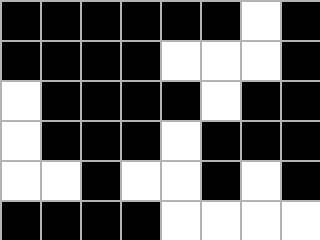[["black", "black", "black", "black", "black", "black", "white", "black"], ["black", "black", "black", "black", "white", "white", "white", "black"], ["white", "black", "black", "black", "black", "white", "black", "black"], ["white", "black", "black", "black", "white", "black", "black", "black"], ["white", "white", "black", "white", "white", "black", "white", "black"], ["black", "black", "black", "black", "white", "white", "white", "white"]]